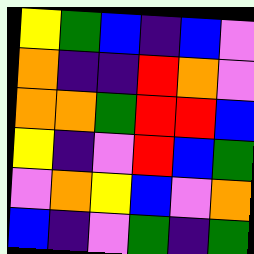[["yellow", "green", "blue", "indigo", "blue", "violet"], ["orange", "indigo", "indigo", "red", "orange", "violet"], ["orange", "orange", "green", "red", "red", "blue"], ["yellow", "indigo", "violet", "red", "blue", "green"], ["violet", "orange", "yellow", "blue", "violet", "orange"], ["blue", "indigo", "violet", "green", "indigo", "green"]]